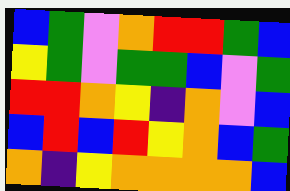[["blue", "green", "violet", "orange", "red", "red", "green", "blue"], ["yellow", "green", "violet", "green", "green", "blue", "violet", "green"], ["red", "red", "orange", "yellow", "indigo", "orange", "violet", "blue"], ["blue", "red", "blue", "red", "yellow", "orange", "blue", "green"], ["orange", "indigo", "yellow", "orange", "orange", "orange", "orange", "blue"]]